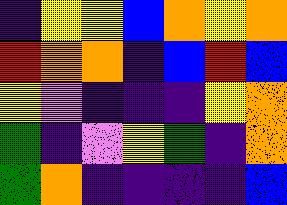[["indigo", "yellow", "yellow", "blue", "orange", "yellow", "orange"], ["red", "orange", "orange", "indigo", "blue", "red", "blue"], ["yellow", "violet", "indigo", "indigo", "indigo", "yellow", "orange"], ["green", "indigo", "violet", "yellow", "green", "indigo", "orange"], ["green", "orange", "indigo", "indigo", "indigo", "indigo", "blue"]]